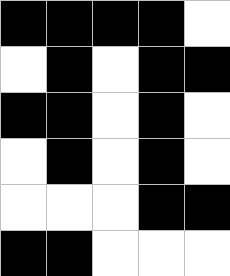[["black", "black", "black", "black", "white"], ["white", "black", "white", "black", "black"], ["black", "black", "white", "black", "white"], ["white", "black", "white", "black", "white"], ["white", "white", "white", "black", "black"], ["black", "black", "white", "white", "white"]]